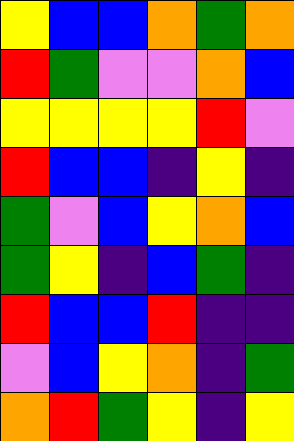[["yellow", "blue", "blue", "orange", "green", "orange"], ["red", "green", "violet", "violet", "orange", "blue"], ["yellow", "yellow", "yellow", "yellow", "red", "violet"], ["red", "blue", "blue", "indigo", "yellow", "indigo"], ["green", "violet", "blue", "yellow", "orange", "blue"], ["green", "yellow", "indigo", "blue", "green", "indigo"], ["red", "blue", "blue", "red", "indigo", "indigo"], ["violet", "blue", "yellow", "orange", "indigo", "green"], ["orange", "red", "green", "yellow", "indigo", "yellow"]]